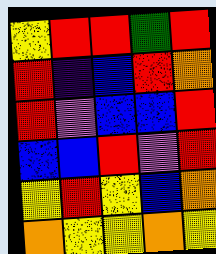[["yellow", "red", "red", "green", "red"], ["red", "indigo", "blue", "red", "orange"], ["red", "violet", "blue", "blue", "red"], ["blue", "blue", "red", "violet", "red"], ["yellow", "red", "yellow", "blue", "orange"], ["orange", "yellow", "yellow", "orange", "yellow"]]